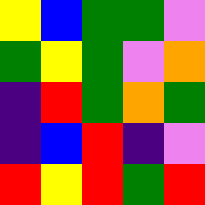[["yellow", "blue", "green", "green", "violet"], ["green", "yellow", "green", "violet", "orange"], ["indigo", "red", "green", "orange", "green"], ["indigo", "blue", "red", "indigo", "violet"], ["red", "yellow", "red", "green", "red"]]